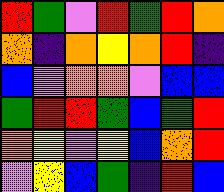[["red", "green", "violet", "red", "green", "red", "orange"], ["orange", "indigo", "orange", "yellow", "orange", "red", "indigo"], ["blue", "violet", "orange", "orange", "violet", "blue", "blue"], ["green", "red", "red", "green", "blue", "green", "red"], ["orange", "yellow", "violet", "yellow", "blue", "orange", "red"], ["violet", "yellow", "blue", "green", "indigo", "red", "blue"]]